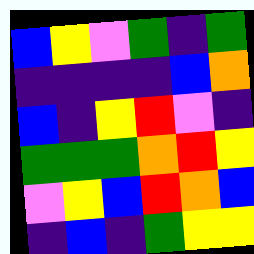[["blue", "yellow", "violet", "green", "indigo", "green"], ["indigo", "indigo", "indigo", "indigo", "blue", "orange"], ["blue", "indigo", "yellow", "red", "violet", "indigo"], ["green", "green", "green", "orange", "red", "yellow"], ["violet", "yellow", "blue", "red", "orange", "blue"], ["indigo", "blue", "indigo", "green", "yellow", "yellow"]]